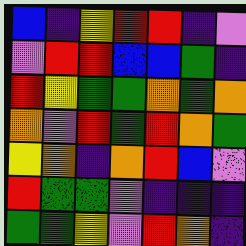[["blue", "indigo", "yellow", "red", "red", "indigo", "violet"], ["violet", "red", "red", "blue", "blue", "green", "indigo"], ["red", "yellow", "green", "green", "orange", "green", "orange"], ["orange", "violet", "red", "green", "red", "orange", "green"], ["yellow", "orange", "indigo", "orange", "red", "blue", "violet"], ["red", "green", "green", "violet", "indigo", "indigo", "indigo"], ["green", "green", "yellow", "violet", "red", "orange", "indigo"]]